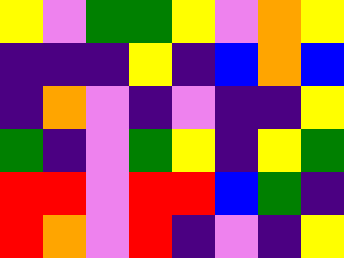[["yellow", "violet", "green", "green", "yellow", "violet", "orange", "yellow"], ["indigo", "indigo", "indigo", "yellow", "indigo", "blue", "orange", "blue"], ["indigo", "orange", "violet", "indigo", "violet", "indigo", "indigo", "yellow"], ["green", "indigo", "violet", "green", "yellow", "indigo", "yellow", "green"], ["red", "red", "violet", "red", "red", "blue", "green", "indigo"], ["red", "orange", "violet", "red", "indigo", "violet", "indigo", "yellow"]]